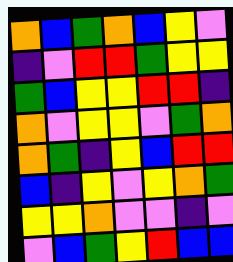[["orange", "blue", "green", "orange", "blue", "yellow", "violet"], ["indigo", "violet", "red", "red", "green", "yellow", "yellow"], ["green", "blue", "yellow", "yellow", "red", "red", "indigo"], ["orange", "violet", "yellow", "yellow", "violet", "green", "orange"], ["orange", "green", "indigo", "yellow", "blue", "red", "red"], ["blue", "indigo", "yellow", "violet", "yellow", "orange", "green"], ["yellow", "yellow", "orange", "violet", "violet", "indigo", "violet"], ["violet", "blue", "green", "yellow", "red", "blue", "blue"]]